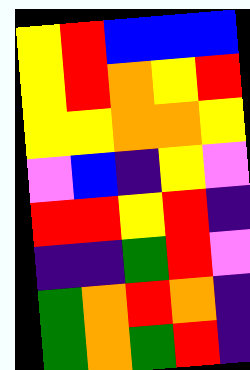[["yellow", "red", "blue", "blue", "blue"], ["yellow", "red", "orange", "yellow", "red"], ["yellow", "yellow", "orange", "orange", "yellow"], ["violet", "blue", "indigo", "yellow", "violet"], ["red", "red", "yellow", "red", "indigo"], ["indigo", "indigo", "green", "red", "violet"], ["green", "orange", "red", "orange", "indigo"], ["green", "orange", "green", "red", "indigo"]]